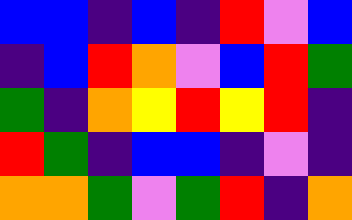[["blue", "blue", "indigo", "blue", "indigo", "red", "violet", "blue"], ["indigo", "blue", "red", "orange", "violet", "blue", "red", "green"], ["green", "indigo", "orange", "yellow", "red", "yellow", "red", "indigo"], ["red", "green", "indigo", "blue", "blue", "indigo", "violet", "indigo"], ["orange", "orange", "green", "violet", "green", "red", "indigo", "orange"]]